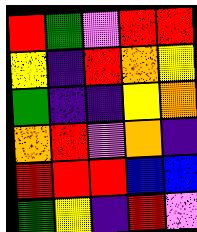[["red", "green", "violet", "red", "red"], ["yellow", "indigo", "red", "orange", "yellow"], ["green", "indigo", "indigo", "yellow", "orange"], ["orange", "red", "violet", "orange", "indigo"], ["red", "red", "red", "blue", "blue"], ["green", "yellow", "indigo", "red", "violet"]]